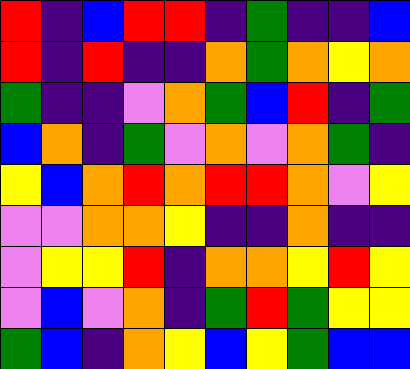[["red", "indigo", "blue", "red", "red", "indigo", "green", "indigo", "indigo", "blue"], ["red", "indigo", "red", "indigo", "indigo", "orange", "green", "orange", "yellow", "orange"], ["green", "indigo", "indigo", "violet", "orange", "green", "blue", "red", "indigo", "green"], ["blue", "orange", "indigo", "green", "violet", "orange", "violet", "orange", "green", "indigo"], ["yellow", "blue", "orange", "red", "orange", "red", "red", "orange", "violet", "yellow"], ["violet", "violet", "orange", "orange", "yellow", "indigo", "indigo", "orange", "indigo", "indigo"], ["violet", "yellow", "yellow", "red", "indigo", "orange", "orange", "yellow", "red", "yellow"], ["violet", "blue", "violet", "orange", "indigo", "green", "red", "green", "yellow", "yellow"], ["green", "blue", "indigo", "orange", "yellow", "blue", "yellow", "green", "blue", "blue"]]